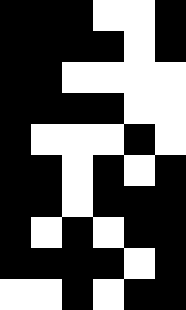[["black", "black", "black", "white", "white", "black"], ["black", "black", "black", "black", "white", "black"], ["black", "black", "white", "white", "white", "white"], ["black", "black", "black", "black", "white", "white"], ["black", "white", "white", "white", "black", "white"], ["black", "black", "white", "black", "white", "black"], ["black", "black", "white", "black", "black", "black"], ["black", "white", "black", "white", "black", "black"], ["black", "black", "black", "black", "white", "black"], ["white", "white", "black", "white", "black", "black"]]